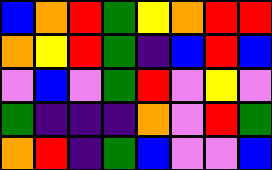[["blue", "orange", "red", "green", "yellow", "orange", "red", "red"], ["orange", "yellow", "red", "green", "indigo", "blue", "red", "blue"], ["violet", "blue", "violet", "green", "red", "violet", "yellow", "violet"], ["green", "indigo", "indigo", "indigo", "orange", "violet", "red", "green"], ["orange", "red", "indigo", "green", "blue", "violet", "violet", "blue"]]